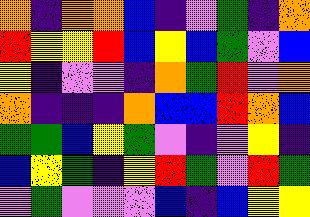[["orange", "indigo", "orange", "orange", "blue", "indigo", "violet", "green", "indigo", "orange"], ["red", "yellow", "yellow", "red", "blue", "yellow", "blue", "green", "violet", "blue"], ["yellow", "indigo", "violet", "violet", "indigo", "orange", "green", "red", "violet", "orange"], ["orange", "indigo", "indigo", "indigo", "orange", "blue", "blue", "red", "orange", "blue"], ["green", "green", "blue", "yellow", "green", "violet", "indigo", "violet", "yellow", "indigo"], ["blue", "yellow", "green", "indigo", "yellow", "red", "green", "violet", "red", "green"], ["violet", "green", "violet", "violet", "violet", "blue", "indigo", "blue", "yellow", "yellow"]]